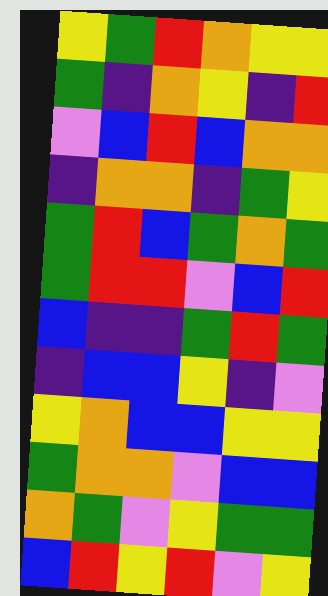[["yellow", "green", "red", "orange", "yellow", "yellow"], ["green", "indigo", "orange", "yellow", "indigo", "red"], ["violet", "blue", "red", "blue", "orange", "orange"], ["indigo", "orange", "orange", "indigo", "green", "yellow"], ["green", "red", "blue", "green", "orange", "green"], ["green", "red", "red", "violet", "blue", "red"], ["blue", "indigo", "indigo", "green", "red", "green"], ["indigo", "blue", "blue", "yellow", "indigo", "violet"], ["yellow", "orange", "blue", "blue", "yellow", "yellow"], ["green", "orange", "orange", "violet", "blue", "blue"], ["orange", "green", "violet", "yellow", "green", "green"], ["blue", "red", "yellow", "red", "violet", "yellow"]]